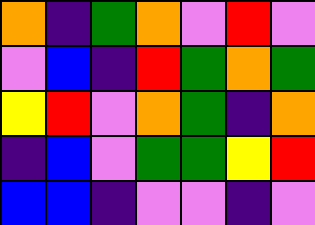[["orange", "indigo", "green", "orange", "violet", "red", "violet"], ["violet", "blue", "indigo", "red", "green", "orange", "green"], ["yellow", "red", "violet", "orange", "green", "indigo", "orange"], ["indigo", "blue", "violet", "green", "green", "yellow", "red"], ["blue", "blue", "indigo", "violet", "violet", "indigo", "violet"]]